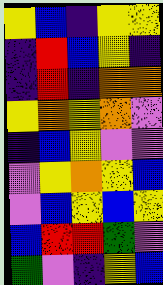[["yellow", "blue", "indigo", "yellow", "yellow"], ["indigo", "red", "blue", "yellow", "indigo"], ["indigo", "red", "indigo", "orange", "orange"], ["yellow", "orange", "yellow", "orange", "violet"], ["indigo", "blue", "yellow", "violet", "violet"], ["violet", "yellow", "orange", "yellow", "blue"], ["violet", "blue", "yellow", "blue", "yellow"], ["blue", "red", "red", "green", "violet"], ["green", "violet", "indigo", "yellow", "blue"]]